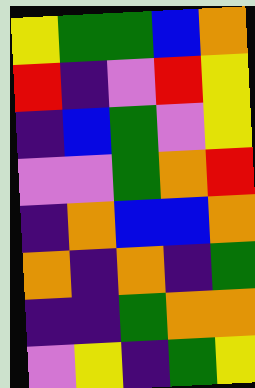[["yellow", "green", "green", "blue", "orange"], ["red", "indigo", "violet", "red", "yellow"], ["indigo", "blue", "green", "violet", "yellow"], ["violet", "violet", "green", "orange", "red"], ["indigo", "orange", "blue", "blue", "orange"], ["orange", "indigo", "orange", "indigo", "green"], ["indigo", "indigo", "green", "orange", "orange"], ["violet", "yellow", "indigo", "green", "yellow"]]